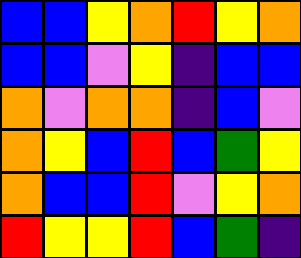[["blue", "blue", "yellow", "orange", "red", "yellow", "orange"], ["blue", "blue", "violet", "yellow", "indigo", "blue", "blue"], ["orange", "violet", "orange", "orange", "indigo", "blue", "violet"], ["orange", "yellow", "blue", "red", "blue", "green", "yellow"], ["orange", "blue", "blue", "red", "violet", "yellow", "orange"], ["red", "yellow", "yellow", "red", "blue", "green", "indigo"]]